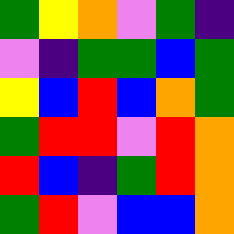[["green", "yellow", "orange", "violet", "green", "indigo"], ["violet", "indigo", "green", "green", "blue", "green"], ["yellow", "blue", "red", "blue", "orange", "green"], ["green", "red", "red", "violet", "red", "orange"], ["red", "blue", "indigo", "green", "red", "orange"], ["green", "red", "violet", "blue", "blue", "orange"]]